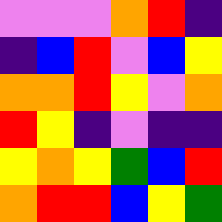[["violet", "violet", "violet", "orange", "red", "indigo"], ["indigo", "blue", "red", "violet", "blue", "yellow"], ["orange", "orange", "red", "yellow", "violet", "orange"], ["red", "yellow", "indigo", "violet", "indigo", "indigo"], ["yellow", "orange", "yellow", "green", "blue", "red"], ["orange", "red", "red", "blue", "yellow", "green"]]